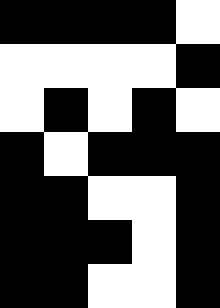[["black", "black", "black", "black", "white"], ["white", "white", "white", "white", "black"], ["white", "black", "white", "black", "white"], ["black", "white", "black", "black", "black"], ["black", "black", "white", "white", "black"], ["black", "black", "black", "white", "black"], ["black", "black", "white", "white", "black"]]